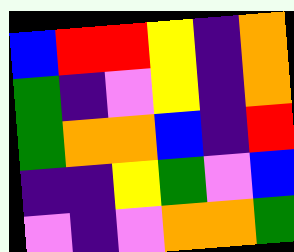[["blue", "red", "red", "yellow", "indigo", "orange"], ["green", "indigo", "violet", "yellow", "indigo", "orange"], ["green", "orange", "orange", "blue", "indigo", "red"], ["indigo", "indigo", "yellow", "green", "violet", "blue"], ["violet", "indigo", "violet", "orange", "orange", "green"]]